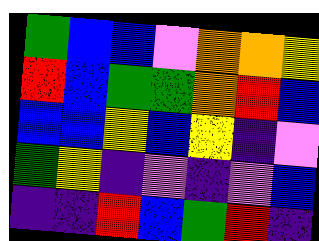[["green", "blue", "blue", "violet", "orange", "orange", "yellow"], ["red", "blue", "green", "green", "orange", "red", "blue"], ["blue", "blue", "yellow", "blue", "yellow", "indigo", "violet"], ["green", "yellow", "indigo", "violet", "indigo", "violet", "blue"], ["indigo", "indigo", "red", "blue", "green", "red", "indigo"]]